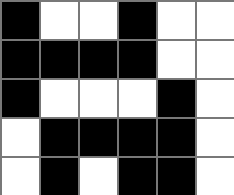[["black", "white", "white", "black", "white", "white"], ["black", "black", "black", "black", "white", "white"], ["black", "white", "white", "white", "black", "white"], ["white", "black", "black", "black", "black", "white"], ["white", "black", "white", "black", "black", "white"]]